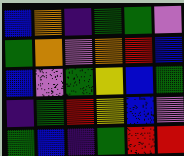[["blue", "orange", "indigo", "green", "green", "violet"], ["green", "orange", "violet", "orange", "red", "blue"], ["blue", "violet", "green", "yellow", "blue", "green"], ["indigo", "green", "red", "yellow", "blue", "violet"], ["green", "blue", "indigo", "green", "red", "red"]]